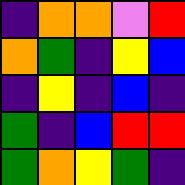[["indigo", "orange", "orange", "violet", "red"], ["orange", "green", "indigo", "yellow", "blue"], ["indigo", "yellow", "indigo", "blue", "indigo"], ["green", "indigo", "blue", "red", "red"], ["green", "orange", "yellow", "green", "indigo"]]